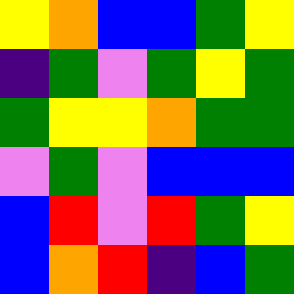[["yellow", "orange", "blue", "blue", "green", "yellow"], ["indigo", "green", "violet", "green", "yellow", "green"], ["green", "yellow", "yellow", "orange", "green", "green"], ["violet", "green", "violet", "blue", "blue", "blue"], ["blue", "red", "violet", "red", "green", "yellow"], ["blue", "orange", "red", "indigo", "blue", "green"]]